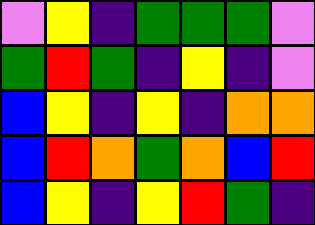[["violet", "yellow", "indigo", "green", "green", "green", "violet"], ["green", "red", "green", "indigo", "yellow", "indigo", "violet"], ["blue", "yellow", "indigo", "yellow", "indigo", "orange", "orange"], ["blue", "red", "orange", "green", "orange", "blue", "red"], ["blue", "yellow", "indigo", "yellow", "red", "green", "indigo"]]